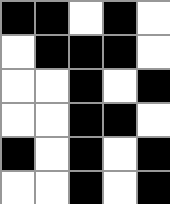[["black", "black", "white", "black", "white"], ["white", "black", "black", "black", "white"], ["white", "white", "black", "white", "black"], ["white", "white", "black", "black", "white"], ["black", "white", "black", "white", "black"], ["white", "white", "black", "white", "black"]]